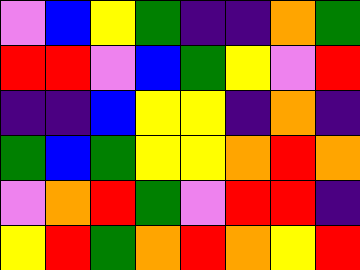[["violet", "blue", "yellow", "green", "indigo", "indigo", "orange", "green"], ["red", "red", "violet", "blue", "green", "yellow", "violet", "red"], ["indigo", "indigo", "blue", "yellow", "yellow", "indigo", "orange", "indigo"], ["green", "blue", "green", "yellow", "yellow", "orange", "red", "orange"], ["violet", "orange", "red", "green", "violet", "red", "red", "indigo"], ["yellow", "red", "green", "orange", "red", "orange", "yellow", "red"]]